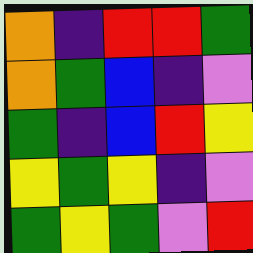[["orange", "indigo", "red", "red", "green"], ["orange", "green", "blue", "indigo", "violet"], ["green", "indigo", "blue", "red", "yellow"], ["yellow", "green", "yellow", "indigo", "violet"], ["green", "yellow", "green", "violet", "red"]]